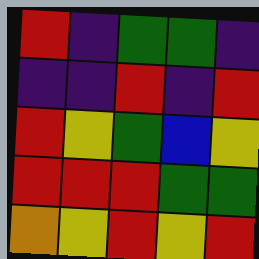[["red", "indigo", "green", "green", "indigo"], ["indigo", "indigo", "red", "indigo", "red"], ["red", "yellow", "green", "blue", "yellow"], ["red", "red", "red", "green", "green"], ["orange", "yellow", "red", "yellow", "red"]]